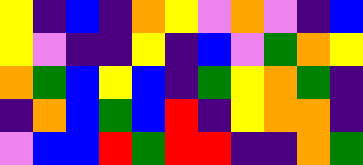[["yellow", "indigo", "blue", "indigo", "orange", "yellow", "violet", "orange", "violet", "indigo", "blue"], ["yellow", "violet", "indigo", "indigo", "yellow", "indigo", "blue", "violet", "green", "orange", "yellow"], ["orange", "green", "blue", "yellow", "blue", "indigo", "green", "yellow", "orange", "green", "indigo"], ["indigo", "orange", "blue", "green", "blue", "red", "indigo", "yellow", "orange", "orange", "indigo"], ["violet", "blue", "blue", "red", "green", "red", "red", "indigo", "indigo", "orange", "green"]]